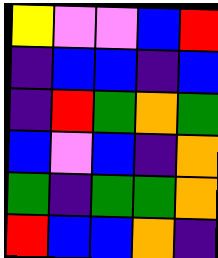[["yellow", "violet", "violet", "blue", "red"], ["indigo", "blue", "blue", "indigo", "blue"], ["indigo", "red", "green", "orange", "green"], ["blue", "violet", "blue", "indigo", "orange"], ["green", "indigo", "green", "green", "orange"], ["red", "blue", "blue", "orange", "indigo"]]